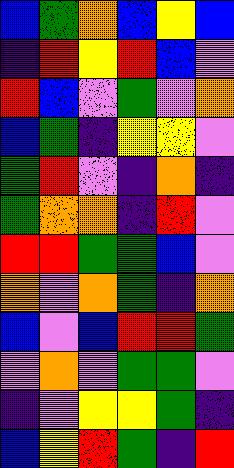[["blue", "green", "orange", "blue", "yellow", "blue"], ["indigo", "red", "yellow", "red", "blue", "violet"], ["red", "blue", "violet", "green", "violet", "orange"], ["blue", "green", "indigo", "yellow", "yellow", "violet"], ["green", "red", "violet", "indigo", "orange", "indigo"], ["green", "orange", "orange", "indigo", "red", "violet"], ["red", "red", "green", "green", "blue", "violet"], ["orange", "violet", "orange", "green", "indigo", "orange"], ["blue", "violet", "blue", "red", "red", "green"], ["violet", "orange", "violet", "green", "green", "violet"], ["indigo", "violet", "yellow", "yellow", "green", "indigo"], ["blue", "yellow", "red", "green", "indigo", "red"]]